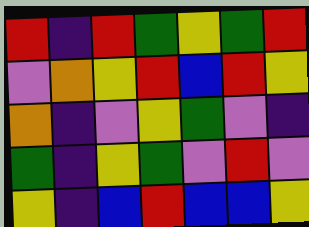[["red", "indigo", "red", "green", "yellow", "green", "red"], ["violet", "orange", "yellow", "red", "blue", "red", "yellow"], ["orange", "indigo", "violet", "yellow", "green", "violet", "indigo"], ["green", "indigo", "yellow", "green", "violet", "red", "violet"], ["yellow", "indigo", "blue", "red", "blue", "blue", "yellow"]]